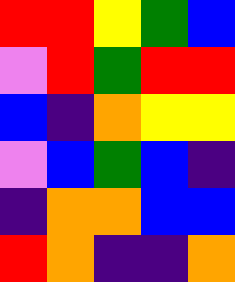[["red", "red", "yellow", "green", "blue"], ["violet", "red", "green", "red", "red"], ["blue", "indigo", "orange", "yellow", "yellow"], ["violet", "blue", "green", "blue", "indigo"], ["indigo", "orange", "orange", "blue", "blue"], ["red", "orange", "indigo", "indigo", "orange"]]